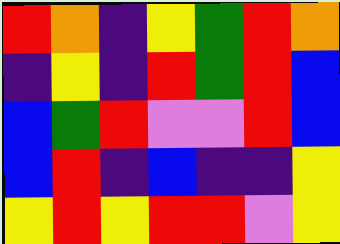[["red", "orange", "indigo", "yellow", "green", "red", "orange"], ["indigo", "yellow", "indigo", "red", "green", "red", "blue"], ["blue", "green", "red", "violet", "violet", "red", "blue"], ["blue", "red", "indigo", "blue", "indigo", "indigo", "yellow"], ["yellow", "red", "yellow", "red", "red", "violet", "yellow"]]